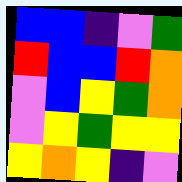[["blue", "blue", "indigo", "violet", "green"], ["red", "blue", "blue", "red", "orange"], ["violet", "blue", "yellow", "green", "orange"], ["violet", "yellow", "green", "yellow", "yellow"], ["yellow", "orange", "yellow", "indigo", "violet"]]